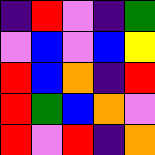[["indigo", "red", "violet", "indigo", "green"], ["violet", "blue", "violet", "blue", "yellow"], ["red", "blue", "orange", "indigo", "red"], ["red", "green", "blue", "orange", "violet"], ["red", "violet", "red", "indigo", "orange"]]